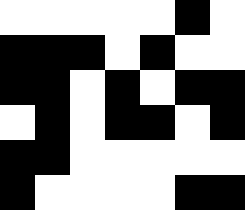[["white", "white", "white", "white", "white", "black", "white"], ["black", "black", "black", "white", "black", "white", "white"], ["black", "black", "white", "black", "white", "black", "black"], ["white", "black", "white", "black", "black", "white", "black"], ["black", "black", "white", "white", "white", "white", "white"], ["black", "white", "white", "white", "white", "black", "black"]]